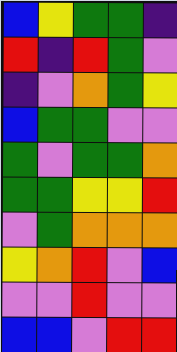[["blue", "yellow", "green", "green", "indigo"], ["red", "indigo", "red", "green", "violet"], ["indigo", "violet", "orange", "green", "yellow"], ["blue", "green", "green", "violet", "violet"], ["green", "violet", "green", "green", "orange"], ["green", "green", "yellow", "yellow", "red"], ["violet", "green", "orange", "orange", "orange"], ["yellow", "orange", "red", "violet", "blue"], ["violet", "violet", "red", "violet", "violet"], ["blue", "blue", "violet", "red", "red"]]